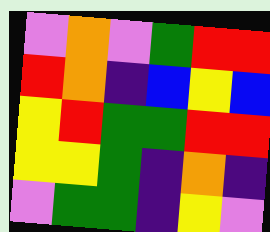[["violet", "orange", "violet", "green", "red", "red"], ["red", "orange", "indigo", "blue", "yellow", "blue"], ["yellow", "red", "green", "green", "red", "red"], ["yellow", "yellow", "green", "indigo", "orange", "indigo"], ["violet", "green", "green", "indigo", "yellow", "violet"]]